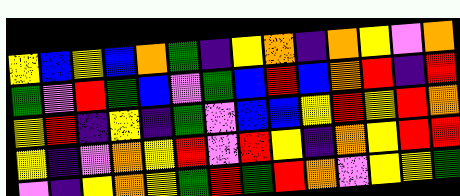[["yellow", "blue", "yellow", "blue", "orange", "green", "indigo", "yellow", "orange", "indigo", "orange", "yellow", "violet", "orange"], ["green", "violet", "red", "green", "blue", "violet", "green", "blue", "red", "blue", "orange", "red", "indigo", "red"], ["yellow", "red", "indigo", "yellow", "indigo", "green", "violet", "blue", "blue", "yellow", "red", "yellow", "red", "orange"], ["yellow", "indigo", "violet", "orange", "yellow", "red", "violet", "red", "yellow", "indigo", "orange", "yellow", "red", "red"], ["violet", "indigo", "yellow", "orange", "yellow", "green", "red", "green", "red", "orange", "violet", "yellow", "yellow", "green"]]